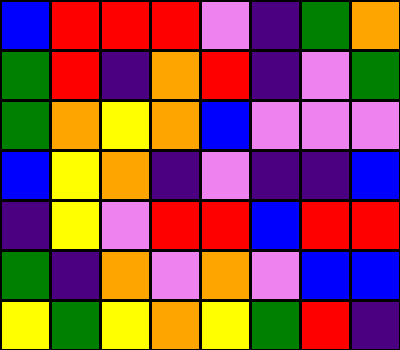[["blue", "red", "red", "red", "violet", "indigo", "green", "orange"], ["green", "red", "indigo", "orange", "red", "indigo", "violet", "green"], ["green", "orange", "yellow", "orange", "blue", "violet", "violet", "violet"], ["blue", "yellow", "orange", "indigo", "violet", "indigo", "indigo", "blue"], ["indigo", "yellow", "violet", "red", "red", "blue", "red", "red"], ["green", "indigo", "orange", "violet", "orange", "violet", "blue", "blue"], ["yellow", "green", "yellow", "orange", "yellow", "green", "red", "indigo"]]